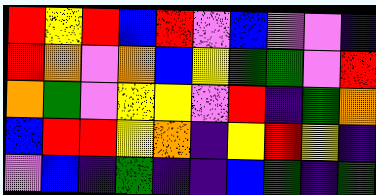[["red", "yellow", "red", "blue", "red", "violet", "blue", "violet", "violet", "indigo"], ["red", "orange", "violet", "orange", "blue", "yellow", "green", "green", "violet", "red"], ["orange", "green", "violet", "yellow", "yellow", "violet", "red", "indigo", "green", "orange"], ["blue", "red", "red", "yellow", "orange", "indigo", "yellow", "red", "yellow", "indigo"], ["violet", "blue", "indigo", "green", "indigo", "indigo", "blue", "green", "indigo", "green"]]